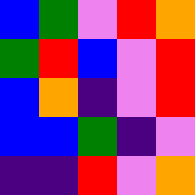[["blue", "green", "violet", "red", "orange"], ["green", "red", "blue", "violet", "red"], ["blue", "orange", "indigo", "violet", "red"], ["blue", "blue", "green", "indigo", "violet"], ["indigo", "indigo", "red", "violet", "orange"]]